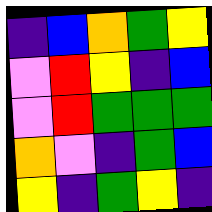[["indigo", "blue", "orange", "green", "yellow"], ["violet", "red", "yellow", "indigo", "blue"], ["violet", "red", "green", "green", "green"], ["orange", "violet", "indigo", "green", "blue"], ["yellow", "indigo", "green", "yellow", "indigo"]]